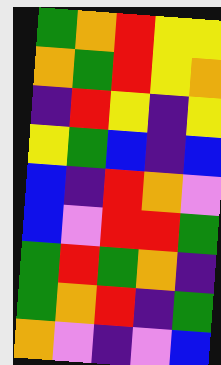[["green", "orange", "red", "yellow", "yellow"], ["orange", "green", "red", "yellow", "orange"], ["indigo", "red", "yellow", "indigo", "yellow"], ["yellow", "green", "blue", "indigo", "blue"], ["blue", "indigo", "red", "orange", "violet"], ["blue", "violet", "red", "red", "green"], ["green", "red", "green", "orange", "indigo"], ["green", "orange", "red", "indigo", "green"], ["orange", "violet", "indigo", "violet", "blue"]]